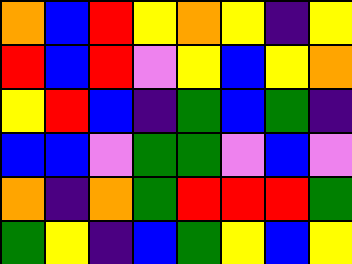[["orange", "blue", "red", "yellow", "orange", "yellow", "indigo", "yellow"], ["red", "blue", "red", "violet", "yellow", "blue", "yellow", "orange"], ["yellow", "red", "blue", "indigo", "green", "blue", "green", "indigo"], ["blue", "blue", "violet", "green", "green", "violet", "blue", "violet"], ["orange", "indigo", "orange", "green", "red", "red", "red", "green"], ["green", "yellow", "indigo", "blue", "green", "yellow", "blue", "yellow"]]